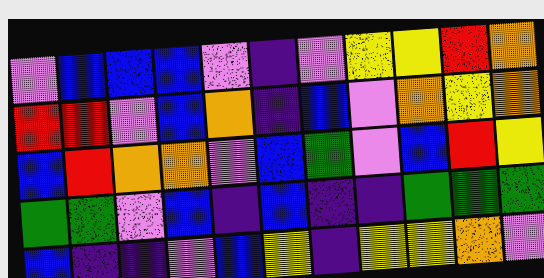[["violet", "blue", "blue", "blue", "violet", "indigo", "violet", "yellow", "yellow", "red", "orange"], ["red", "red", "violet", "blue", "orange", "indigo", "blue", "violet", "orange", "yellow", "orange"], ["blue", "red", "orange", "orange", "violet", "blue", "green", "violet", "blue", "red", "yellow"], ["green", "green", "violet", "blue", "indigo", "blue", "indigo", "indigo", "green", "green", "green"], ["blue", "indigo", "indigo", "violet", "blue", "yellow", "indigo", "yellow", "yellow", "orange", "violet"]]